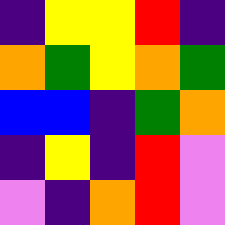[["indigo", "yellow", "yellow", "red", "indigo"], ["orange", "green", "yellow", "orange", "green"], ["blue", "blue", "indigo", "green", "orange"], ["indigo", "yellow", "indigo", "red", "violet"], ["violet", "indigo", "orange", "red", "violet"]]